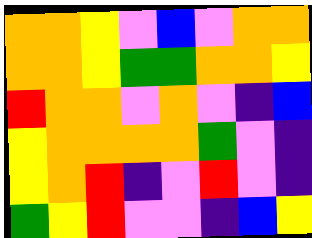[["orange", "orange", "yellow", "violet", "blue", "violet", "orange", "orange"], ["orange", "orange", "yellow", "green", "green", "orange", "orange", "yellow"], ["red", "orange", "orange", "violet", "orange", "violet", "indigo", "blue"], ["yellow", "orange", "orange", "orange", "orange", "green", "violet", "indigo"], ["yellow", "orange", "red", "indigo", "violet", "red", "violet", "indigo"], ["green", "yellow", "red", "violet", "violet", "indigo", "blue", "yellow"]]